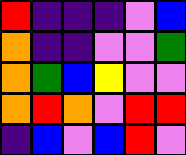[["red", "indigo", "indigo", "indigo", "violet", "blue"], ["orange", "indigo", "indigo", "violet", "violet", "green"], ["orange", "green", "blue", "yellow", "violet", "violet"], ["orange", "red", "orange", "violet", "red", "red"], ["indigo", "blue", "violet", "blue", "red", "violet"]]